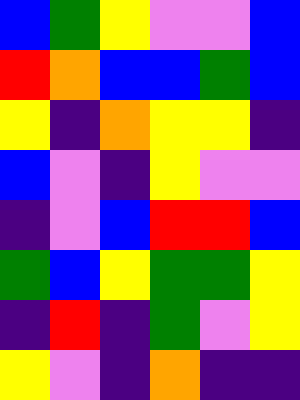[["blue", "green", "yellow", "violet", "violet", "blue"], ["red", "orange", "blue", "blue", "green", "blue"], ["yellow", "indigo", "orange", "yellow", "yellow", "indigo"], ["blue", "violet", "indigo", "yellow", "violet", "violet"], ["indigo", "violet", "blue", "red", "red", "blue"], ["green", "blue", "yellow", "green", "green", "yellow"], ["indigo", "red", "indigo", "green", "violet", "yellow"], ["yellow", "violet", "indigo", "orange", "indigo", "indigo"]]